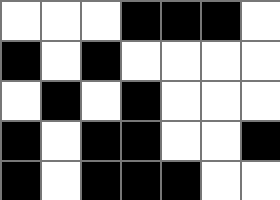[["white", "white", "white", "black", "black", "black", "white"], ["black", "white", "black", "white", "white", "white", "white"], ["white", "black", "white", "black", "white", "white", "white"], ["black", "white", "black", "black", "white", "white", "black"], ["black", "white", "black", "black", "black", "white", "white"]]